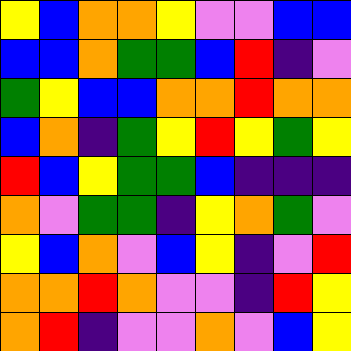[["yellow", "blue", "orange", "orange", "yellow", "violet", "violet", "blue", "blue"], ["blue", "blue", "orange", "green", "green", "blue", "red", "indigo", "violet"], ["green", "yellow", "blue", "blue", "orange", "orange", "red", "orange", "orange"], ["blue", "orange", "indigo", "green", "yellow", "red", "yellow", "green", "yellow"], ["red", "blue", "yellow", "green", "green", "blue", "indigo", "indigo", "indigo"], ["orange", "violet", "green", "green", "indigo", "yellow", "orange", "green", "violet"], ["yellow", "blue", "orange", "violet", "blue", "yellow", "indigo", "violet", "red"], ["orange", "orange", "red", "orange", "violet", "violet", "indigo", "red", "yellow"], ["orange", "red", "indigo", "violet", "violet", "orange", "violet", "blue", "yellow"]]